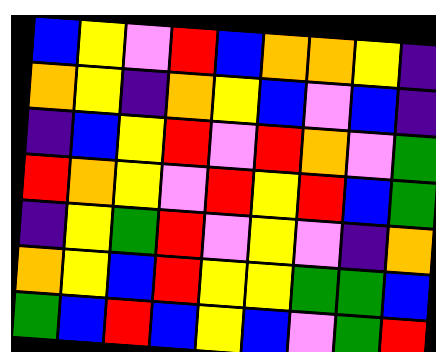[["blue", "yellow", "violet", "red", "blue", "orange", "orange", "yellow", "indigo"], ["orange", "yellow", "indigo", "orange", "yellow", "blue", "violet", "blue", "indigo"], ["indigo", "blue", "yellow", "red", "violet", "red", "orange", "violet", "green"], ["red", "orange", "yellow", "violet", "red", "yellow", "red", "blue", "green"], ["indigo", "yellow", "green", "red", "violet", "yellow", "violet", "indigo", "orange"], ["orange", "yellow", "blue", "red", "yellow", "yellow", "green", "green", "blue"], ["green", "blue", "red", "blue", "yellow", "blue", "violet", "green", "red"]]